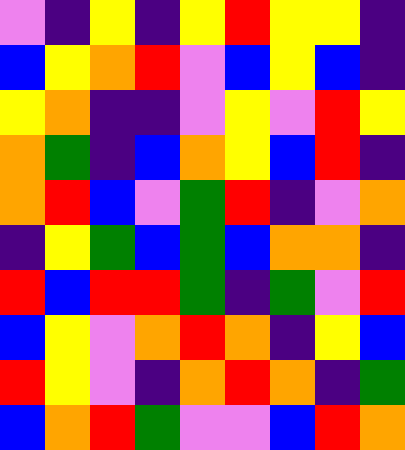[["violet", "indigo", "yellow", "indigo", "yellow", "red", "yellow", "yellow", "indigo"], ["blue", "yellow", "orange", "red", "violet", "blue", "yellow", "blue", "indigo"], ["yellow", "orange", "indigo", "indigo", "violet", "yellow", "violet", "red", "yellow"], ["orange", "green", "indigo", "blue", "orange", "yellow", "blue", "red", "indigo"], ["orange", "red", "blue", "violet", "green", "red", "indigo", "violet", "orange"], ["indigo", "yellow", "green", "blue", "green", "blue", "orange", "orange", "indigo"], ["red", "blue", "red", "red", "green", "indigo", "green", "violet", "red"], ["blue", "yellow", "violet", "orange", "red", "orange", "indigo", "yellow", "blue"], ["red", "yellow", "violet", "indigo", "orange", "red", "orange", "indigo", "green"], ["blue", "orange", "red", "green", "violet", "violet", "blue", "red", "orange"]]